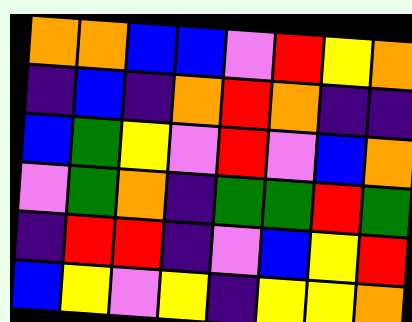[["orange", "orange", "blue", "blue", "violet", "red", "yellow", "orange"], ["indigo", "blue", "indigo", "orange", "red", "orange", "indigo", "indigo"], ["blue", "green", "yellow", "violet", "red", "violet", "blue", "orange"], ["violet", "green", "orange", "indigo", "green", "green", "red", "green"], ["indigo", "red", "red", "indigo", "violet", "blue", "yellow", "red"], ["blue", "yellow", "violet", "yellow", "indigo", "yellow", "yellow", "orange"]]